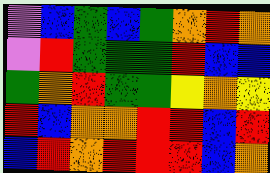[["violet", "blue", "green", "blue", "green", "orange", "red", "orange"], ["violet", "red", "green", "green", "green", "red", "blue", "blue"], ["green", "orange", "red", "green", "green", "yellow", "orange", "yellow"], ["red", "blue", "orange", "orange", "red", "red", "blue", "red"], ["blue", "red", "orange", "red", "red", "red", "blue", "orange"]]